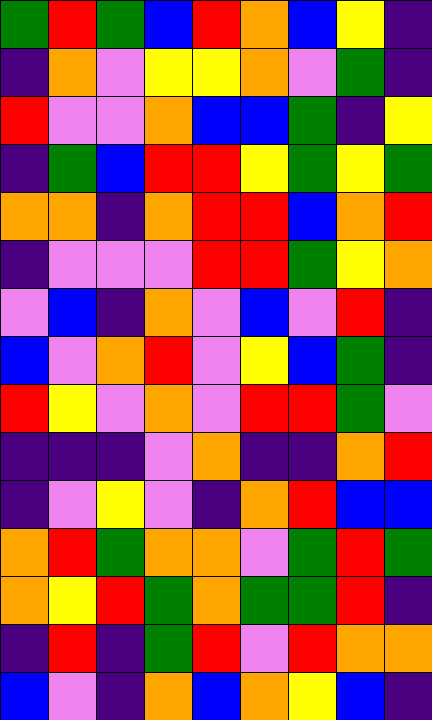[["green", "red", "green", "blue", "red", "orange", "blue", "yellow", "indigo"], ["indigo", "orange", "violet", "yellow", "yellow", "orange", "violet", "green", "indigo"], ["red", "violet", "violet", "orange", "blue", "blue", "green", "indigo", "yellow"], ["indigo", "green", "blue", "red", "red", "yellow", "green", "yellow", "green"], ["orange", "orange", "indigo", "orange", "red", "red", "blue", "orange", "red"], ["indigo", "violet", "violet", "violet", "red", "red", "green", "yellow", "orange"], ["violet", "blue", "indigo", "orange", "violet", "blue", "violet", "red", "indigo"], ["blue", "violet", "orange", "red", "violet", "yellow", "blue", "green", "indigo"], ["red", "yellow", "violet", "orange", "violet", "red", "red", "green", "violet"], ["indigo", "indigo", "indigo", "violet", "orange", "indigo", "indigo", "orange", "red"], ["indigo", "violet", "yellow", "violet", "indigo", "orange", "red", "blue", "blue"], ["orange", "red", "green", "orange", "orange", "violet", "green", "red", "green"], ["orange", "yellow", "red", "green", "orange", "green", "green", "red", "indigo"], ["indigo", "red", "indigo", "green", "red", "violet", "red", "orange", "orange"], ["blue", "violet", "indigo", "orange", "blue", "orange", "yellow", "blue", "indigo"]]